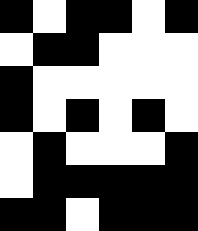[["black", "white", "black", "black", "white", "black"], ["white", "black", "black", "white", "white", "white"], ["black", "white", "white", "white", "white", "white"], ["black", "white", "black", "white", "black", "white"], ["white", "black", "white", "white", "white", "black"], ["white", "black", "black", "black", "black", "black"], ["black", "black", "white", "black", "black", "black"]]